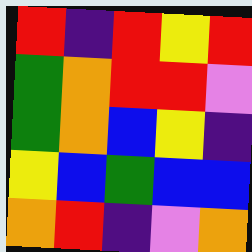[["red", "indigo", "red", "yellow", "red"], ["green", "orange", "red", "red", "violet"], ["green", "orange", "blue", "yellow", "indigo"], ["yellow", "blue", "green", "blue", "blue"], ["orange", "red", "indigo", "violet", "orange"]]